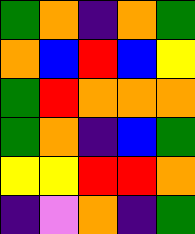[["green", "orange", "indigo", "orange", "green"], ["orange", "blue", "red", "blue", "yellow"], ["green", "red", "orange", "orange", "orange"], ["green", "orange", "indigo", "blue", "green"], ["yellow", "yellow", "red", "red", "orange"], ["indigo", "violet", "orange", "indigo", "green"]]